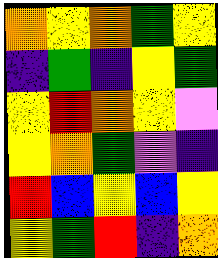[["orange", "yellow", "orange", "green", "yellow"], ["indigo", "green", "indigo", "yellow", "green"], ["yellow", "red", "orange", "yellow", "violet"], ["yellow", "orange", "green", "violet", "indigo"], ["red", "blue", "yellow", "blue", "yellow"], ["yellow", "green", "red", "indigo", "orange"]]